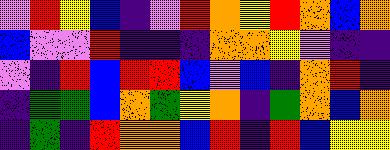[["violet", "red", "yellow", "blue", "indigo", "violet", "red", "orange", "yellow", "red", "orange", "blue", "orange"], ["blue", "violet", "violet", "red", "indigo", "indigo", "indigo", "orange", "orange", "yellow", "violet", "indigo", "indigo"], ["violet", "indigo", "red", "blue", "red", "red", "blue", "violet", "blue", "indigo", "orange", "red", "indigo"], ["indigo", "green", "green", "blue", "orange", "green", "yellow", "orange", "indigo", "green", "orange", "blue", "orange"], ["indigo", "green", "indigo", "red", "orange", "orange", "blue", "red", "indigo", "red", "blue", "yellow", "yellow"]]